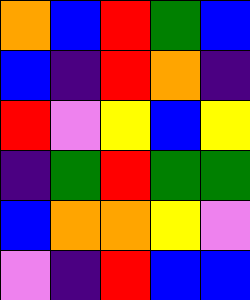[["orange", "blue", "red", "green", "blue"], ["blue", "indigo", "red", "orange", "indigo"], ["red", "violet", "yellow", "blue", "yellow"], ["indigo", "green", "red", "green", "green"], ["blue", "orange", "orange", "yellow", "violet"], ["violet", "indigo", "red", "blue", "blue"]]